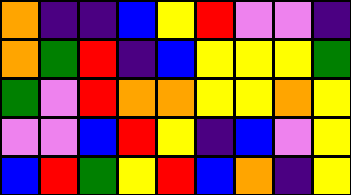[["orange", "indigo", "indigo", "blue", "yellow", "red", "violet", "violet", "indigo"], ["orange", "green", "red", "indigo", "blue", "yellow", "yellow", "yellow", "green"], ["green", "violet", "red", "orange", "orange", "yellow", "yellow", "orange", "yellow"], ["violet", "violet", "blue", "red", "yellow", "indigo", "blue", "violet", "yellow"], ["blue", "red", "green", "yellow", "red", "blue", "orange", "indigo", "yellow"]]